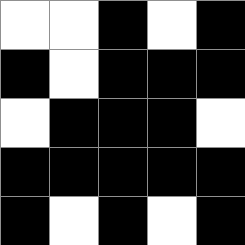[["white", "white", "black", "white", "black"], ["black", "white", "black", "black", "black"], ["white", "black", "black", "black", "white"], ["black", "black", "black", "black", "black"], ["black", "white", "black", "white", "black"]]